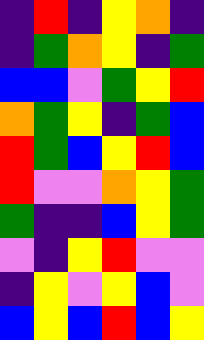[["indigo", "red", "indigo", "yellow", "orange", "indigo"], ["indigo", "green", "orange", "yellow", "indigo", "green"], ["blue", "blue", "violet", "green", "yellow", "red"], ["orange", "green", "yellow", "indigo", "green", "blue"], ["red", "green", "blue", "yellow", "red", "blue"], ["red", "violet", "violet", "orange", "yellow", "green"], ["green", "indigo", "indigo", "blue", "yellow", "green"], ["violet", "indigo", "yellow", "red", "violet", "violet"], ["indigo", "yellow", "violet", "yellow", "blue", "violet"], ["blue", "yellow", "blue", "red", "blue", "yellow"]]